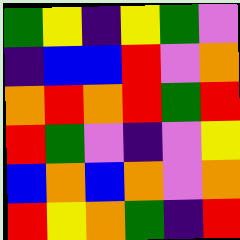[["green", "yellow", "indigo", "yellow", "green", "violet"], ["indigo", "blue", "blue", "red", "violet", "orange"], ["orange", "red", "orange", "red", "green", "red"], ["red", "green", "violet", "indigo", "violet", "yellow"], ["blue", "orange", "blue", "orange", "violet", "orange"], ["red", "yellow", "orange", "green", "indigo", "red"]]